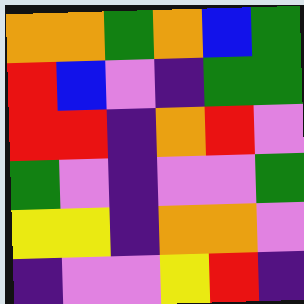[["orange", "orange", "green", "orange", "blue", "green"], ["red", "blue", "violet", "indigo", "green", "green"], ["red", "red", "indigo", "orange", "red", "violet"], ["green", "violet", "indigo", "violet", "violet", "green"], ["yellow", "yellow", "indigo", "orange", "orange", "violet"], ["indigo", "violet", "violet", "yellow", "red", "indigo"]]